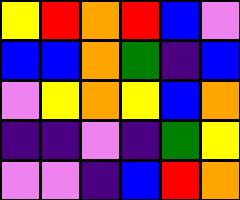[["yellow", "red", "orange", "red", "blue", "violet"], ["blue", "blue", "orange", "green", "indigo", "blue"], ["violet", "yellow", "orange", "yellow", "blue", "orange"], ["indigo", "indigo", "violet", "indigo", "green", "yellow"], ["violet", "violet", "indigo", "blue", "red", "orange"]]